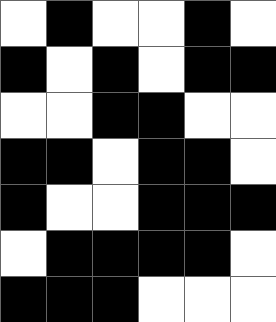[["white", "black", "white", "white", "black", "white"], ["black", "white", "black", "white", "black", "black"], ["white", "white", "black", "black", "white", "white"], ["black", "black", "white", "black", "black", "white"], ["black", "white", "white", "black", "black", "black"], ["white", "black", "black", "black", "black", "white"], ["black", "black", "black", "white", "white", "white"]]